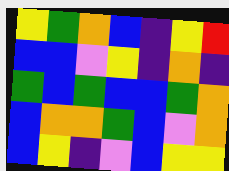[["yellow", "green", "orange", "blue", "indigo", "yellow", "red"], ["blue", "blue", "violet", "yellow", "indigo", "orange", "indigo"], ["green", "blue", "green", "blue", "blue", "green", "orange"], ["blue", "orange", "orange", "green", "blue", "violet", "orange"], ["blue", "yellow", "indigo", "violet", "blue", "yellow", "yellow"]]